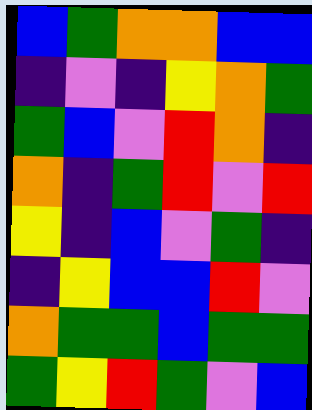[["blue", "green", "orange", "orange", "blue", "blue"], ["indigo", "violet", "indigo", "yellow", "orange", "green"], ["green", "blue", "violet", "red", "orange", "indigo"], ["orange", "indigo", "green", "red", "violet", "red"], ["yellow", "indigo", "blue", "violet", "green", "indigo"], ["indigo", "yellow", "blue", "blue", "red", "violet"], ["orange", "green", "green", "blue", "green", "green"], ["green", "yellow", "red", "green", "violet", "blue"]]